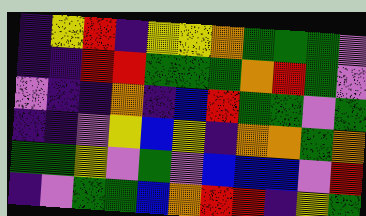[["indigo", "yellow", "red", "indigo", "yellow", "yellow", "orange", "green", "green", "green", "violet"], ["indigo", "indigo", "red", "red", "green", "green", "green", "orange", "red", "green", "violet"], ["violet", "indigo", "indigo", "orange", "indigo", "blue", "red", "green", "green", "violet", "green"], ["indigo", "indigo", "violet", "yellow", "blue", "yellow", "indigo", "orange", "orange", "green", "orange"], ["green", "green", "yellow", "violet", "green", "violet", "blue", "blue", "blue", "violet", "red"], ["indigo", "violet", "green", "green", "blue", "orange", "red", "red", "indigo", "yellow", "green"]]